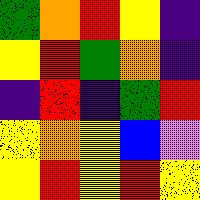[["green", "orange", "red", "yellow", "indigo"], ["yellow", "red", "green", "orange", "indigo"], ["indigo", "red", "indigo", "green", "red"], ["yellow", "orange", "yellow", "blue", "violet"], ["yellow", "red", "yellow", "red", "yellow"]]